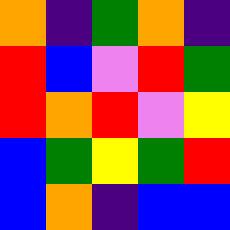[["orange", "indigo", "green", "orange", "indigo"], ["red", "blue", "violet", "red", "green"], ["red", "orange", "red", "violet", "yellow"], ["blue", "green", "yellow", "green", "red"], ["blue", "orange", "indigo", "blue", "blue"]]